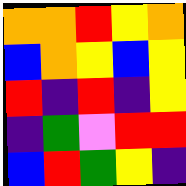[["orange", "orange", "red", "yellow", "orange"], ["blue", "orange", "yellow", "blue", "yellow"], ["red", "indigo", "red", "indigo", "yellow"], ["indigo", "green", "violet", "red", "red"], ["blue", "red", "green", "yellow", "indigo"]]